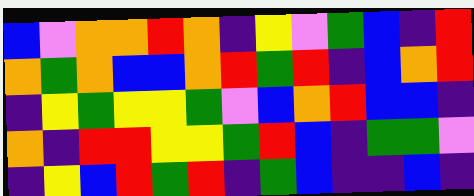[["blue", "violet", "orange", "orange", "red", "orange", "indigo", "yellow", "violet", "green", "blue", "indigo", "red"], ["orange", "green", "orange", "blue", "blue", "orange", "red", "green", "red", "indigo", "blue", "orange", "red"], ["indigo", "yellow", "green", "yellow", "yellow", "green", "violet", "blue", "orange", "red", "blue", "blue", "indigo"], ["orange", "indigo", "red", "red", "yellow", "yellow", "green", "red", "blue", "indigo", "green", "green", "violet"], ["indigo", "yellow", "blue", "red", "green", "red", "indigo", "green", "blue", "indigo", "indigo", "blue", "indigo"]]